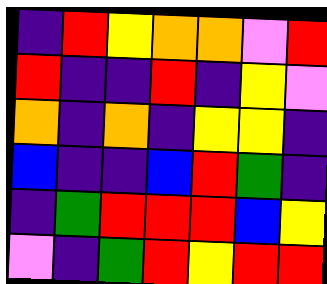[["indigo", "red", "yellow", "orange", "orange", "violet", "red"], ["red", "indigo", "indigo", "red", "indigo", "yellow", "violet"], ["orange", "indigo", "orange", "indigo", "yellow", "yellow", "indigo"], ["blue", "indigo", "indigo", "blue", "red", "green", "indigo"], ["indigo", "green", "red", "red", "red", "blue", "yellow"], ["violet", "indigo", "green", "red", "yellow", "red", "red"]]